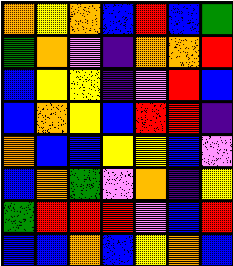[["orange", "yellow", "orange", "blue", "red", "blue", "green"], ["green", "orange", "violet", "indigo", "orange", "orange", "red"], ["blue", "yellow", "yellow", "indigo", "violet", "red", "blue"], ["blue", "orange", "yellow", "blue", "red", "red", "indigo"], ["orange", "blue", "blue", "yellow", "yellow", "blue", "violet"], ["blue", "orange", "green", "violet", "orange", "indigo", "yellow"], ["green", "red", "red", "red", "violet", "blue", "red"], ["blue", "blue", "orange", "blue", "yellow", "orange", "blue"]]